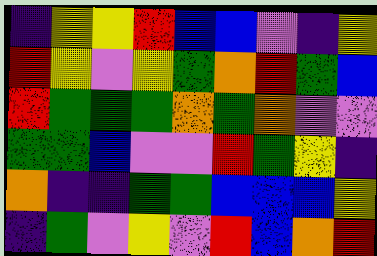[["indigo", "yellow", "yellow", "red", "blue", "blue", "violet", "indigo", "yellow"], ["red", "yellow", "violet", "yellow", "green", "orange", "red", "green", "blue"], ["red", "green", "green", "green", "orange", "green", "orange", "violet", "violet"], ["green", "green", "blue", "violet", "violet", "red", "green", "yellow", "indigo"], ["orange", "indigo", "indigo", "green", "green", "blue", "blue", "blue", "yellow"], ["indigo", "green", "violet", "yellow", "violet", "red", "blue", "orange", "red"]]